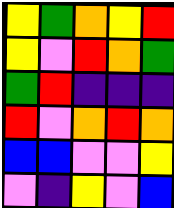[["yellow", "green", "orange", "yellow", "red"], ["yellow", "violet", "red", "orange", "green"], ["green", "red", "indigo", "indigo", "indigo"], ["red", "violet", "orange", "red", "orange"], ["blue", "blue", "violet", "violet", "yellow"], ["violet", "indigo", "yellow", "violet", "blue"]]